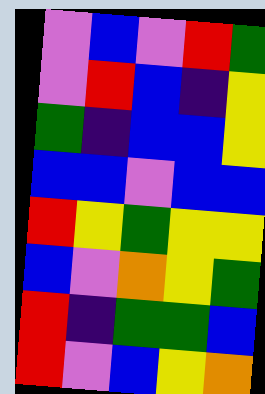[["violet", "blue", "violet", "red", "green"], ["violet", "red", "blue", "indigo", "yellow"], ["green", "indigo", "blue", "blue", "yellow"], ["blue", "blue", "violet", "blue", "blue"], ["red", "yellow", "green", "yellow", "yellow"], ["blue", "violet", "orange", "yellow", "green"], ["red", "indigo", "green", "green", "blue"], ["red", "violet", "blue", "yellow", "orange"]]